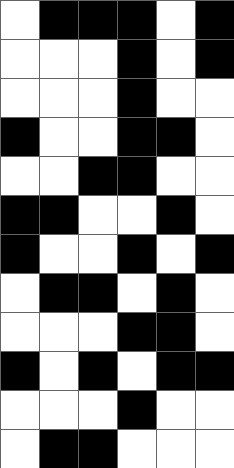[["white", "black", "black", "black", "white", "black"], ["white", "white", "white", "black", "white", "black"], ["white", "white", "white", "black", "white", "white"], ["black", "white", "white", "black", "black", "white"], ["white", "white", "black", "black", "white", "white"], ["black", "black", "white", "white", "black", "white"], ["black", "white", "white", "black", "white", "black"], ["white", "black", "black", "white", "black", "white"], ["white", "white", "white", "black", "black", "white"], ["black", "white", "black", "white", "black", "black"], ["white", "white", "white", "black", "white", "white"], ["white", "black", "black", "white", "white", "white"]]